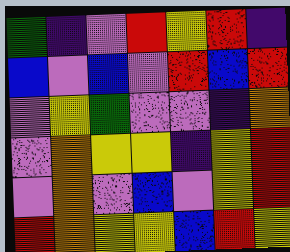[["green", "indigo", "violet", "red", "yellow", "red", "indigo"], ["blue", "violet", "blue", "violet", "red", "blue", "red"], ["violet", "yellow", "green", "violet", "violet", "indigo", "orange"], ["violet", "orange", "yellow", "yellow", "indigo", "yellow", "red"], ["violet", "orange", "violet", "blue", "violet", "yellow", "red"], ["red", "orange", "yellow", "yellow", "blue", "red", "yellow"]]